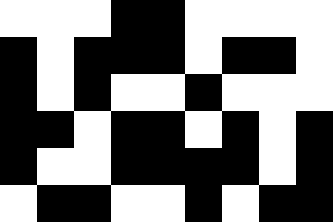[["white", "white", "white", "black", "black", "white", "white", "white", "white"], ["black", "white", "black", "black", "black", "white", "black", "black", "white"], ["black", "white", "black", "white", "white", "black", "white", "white", "white"], ["black", "black", "white", "black", "black", "white", "black", "white", "black"], ["black", "white", "white", "black", "black", "black", "black", "white", "black"], ["white", "black", "black", "white", "white", "black", "white", "black", "black"]]